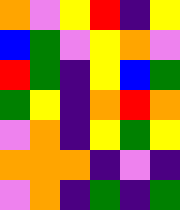[["orange", "violet", "yellow", "red", "indigo", "yellow"], ["blue", "green", "violet", "yellow", "orange", "violet"], ["red", "green", "indigo", "yellow", "blue", "green"], ["green", "yellow", "indigo", "orange", "red", "orange"], ["violet", "orange", "indigo", "yellow", "green", "yellow"], ["orange", "orange", "orange", "indigo", "violet", "indigo"], ["violet", "orange", "indigo", "green", "indigo", "green"]]